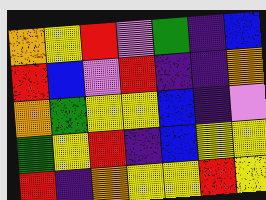[["orange", "yellow", "red", "violet", "green", "indigo", "blue"], ["red", "blue", "violet", "red", "indigo", "indigo", "orange"], ["orange", "green", "yellow", "yellow", "blue", "indigo", "violet"], ["green", "yellow", "red", "indigo", "blue", "yellow", "yellow"], ["red", "indigo", "orange", "yellow", "yellow", "red", "yellow"]]